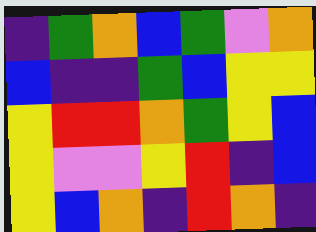[["indigo", "green", "orange", "blue", "green", "violet", "orange"], ["blue", "indigo", "indigo", "green", "blue", "yellow", "yellow"], ["yellow", "red", "red", "orange", "green", "yellow", "blue"], ["yellow", "violet", "violet", "yellow", "red", "indigo", "blue"], ["yellow", "blue", "orange", "indigo", "red", "orange", "indigo"]]